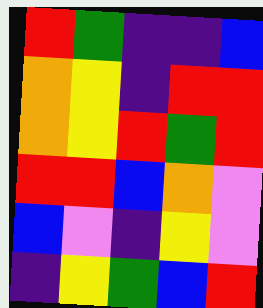[["red", "green", "indigo", "indigo", "blue"], ["orange", "yellow", "indigo", "red", "red"], ["orange", "yellow", "red", "green", "red"], ["red", "red", "blue", "orange", "violet"], ["blue", "violet", "indigo", "yellow", "violet"], ["indigo", "yellow", "green", "blue", "red"]]